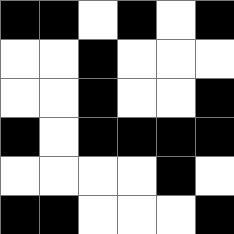[["black", "black", "white", "black", "white", "black"], ["white", "white", "black", "white", "white", "white"], ["white", "white", "black", "white", "white", "black"], ["black", "white", "black", "black", "black", "black"], ["white", "white", "white", "white", "black", "white"], ["black", "black", "white", "white", "white", "black"]]